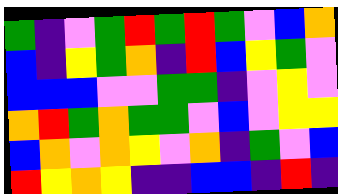[["green", "indigo", "violet", "green", "red", "green", "red", "green", "violet", "blue", "orange"], ["blue", "indigo", "yellow", "green", "orange", "indigo", "red", "blue", "yellow", "green", "violet"], ["blue", "blue", "blue", "violet", "violet", "green", "green", "indigo", "violet", "yellow", "violet"], ["orange", "red", "green", "orange", "green", "green", "violet", "blue", "violet", "yellow", "yellow"], ["blue", "orange", "violet", "orange", "yellow", "violet", "orange", "indigo", "green", "violet", "blue"], ["red", "yellow", "orange", "yellow", "indigo", "indigo", "blue", "blue", "indigo", "red", "indigo"]]